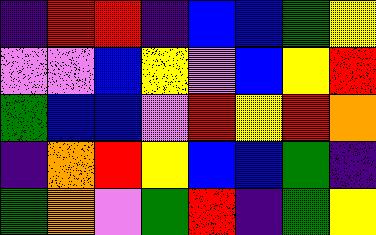[["indigo", "red", "red", "indigo", "blue", "blue", "green", "yellow"], ["violet", "violet", "blue", "yellow", "violet", "blue", "yellow", "red"], ["green", "blue", "blue", "violet", "red", "yellow", "red", "orange"], ["indigo", "orange", "red", "yellow", "blue", "blue", "green", "indigo"], ["green", "orange", "violet", "green", "red", "indigo", "green", "yellow"]]